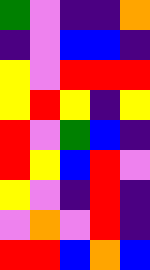[["green", "violet", "indigo", "indigo", "orange"], ["indigo", "violet", "blue", "blue", "indigo"], ["yellow", "violet", "red", "red", "red"], ["yellow", "red", "yellow", "indigo", "yellow"], ["red", "violet", "green", "blue", "indigo"], ["red", "yellow", "blue", "red", "violet"], ["yellow", "violet", "indigo", "red", "indigo"], ["violet", "orange", "violet", "red", "indigo"], ["red", "red", "blue", "orange", "blue"]]